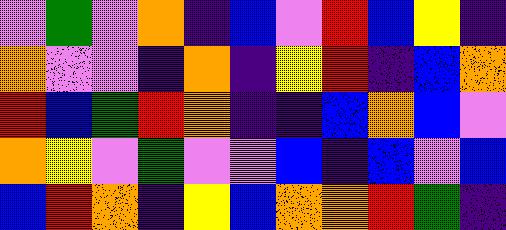[["violet", "green", "violet", "orange", "indigo", "blue", "violet", "red", "blue", "yellow", "indigo"], ["orange", "violet", "violet", "indigo", "orange", "indigo", "yellow", "red", "indigo", "blue", "orange"], ["red", "blue", "green", "red", "orange", "indigo", "indigo", "blue", "orange", "blue", "violet"], ["orange", "yellow", "violet", "green", "violet", "violet", "blue", "indigo", "blue", "violet", "blue"], ["blue", "red", "orange", "indigo", "yellow", "blue", "orange", "orange", "red", "green", "indigo"]]